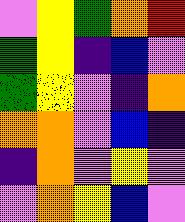[["violet", "yellow", "green", "orange", "red"], ["green", "yellow", "indigo", "blue", "violet"], ["green", "yellow", "violet", "indigo", "orange"], ["orange", "orange", "violet", "blue", "indigo"], ["indigo", "orange", "violet", "yellow", "violet"], ["violet", "orange", "yellow", "blue", "violet"]]